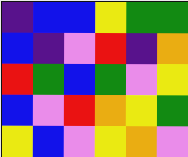[["indigo", "blue", "blue", "yellow", "green", "green"], ["blue", "indigo", "violet", "red", "indigo", "orange"], ["red", "green", "blue", "green", "violet", "yellow"], ["blue", "violet", "red", "orange", "yellow", "green"], ["yellow", "blue", "violet", "yellow", "orange", "violet"]]